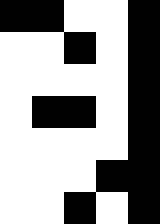[["black", "black", "white", "white", "black"], ["white", "white", "black", "white", "black"], ["white", "white", "white", "white", "black"], ["white", "black", "black", "white", "black"], ["white", "white", "white", "white", "black"], ["white", "white", "white", "black", "black"], ["white", "white", "black", "white", "black"]]